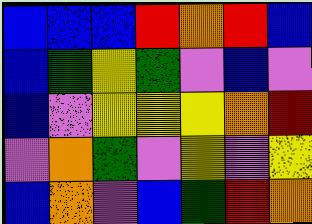[["blue", "blue", "blue", "red", "orange", "red", "blue"], ["blue", "green", "yellow", "green", "violet", "blue", "violet"], ["blue", "violet", "yellow", "yellow", "yellow", "orange", "red"], ["violet", "orange", "green", "violet", "yellow", "violet", "yellow"], ["blue", "orange", "violet", "blue", "green", "red", "orange"]]